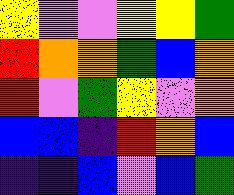[["yellow", "violet", "violet", "yellow", "yellow", "green"], ["red", "orange", "orange", "green", "blue", "orange"], ["red", "violet", "green", "yellow", "violet", "orange"], ["blue", "blue", "indigo", "red", "orange", "blue"], ["indigo", "indigo", "blue", "violet", "blue", "green"]]